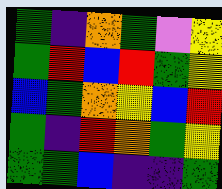[["green", "indigo", "orange", "green", "violet", "yellow"], ["green", "red", "blue", "red", "green", "yellow"], ["blue", "green", "orange", "yellow", "blue", "red"], ["green", "indigo", "red", "orange", "green", "yellow"], ["green", "green", "blue", "indigo", "indigo", "green"]]